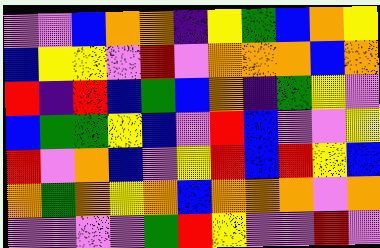[["violet", "violet", "blue", "orange", "orange", "indigo", "yellow", "green", "blue", "orange", "yellow"], ["blue", "yellow", "yellow", "violet", "red", "violet", "orange", "orange", "orange", "blue", "orange"], ["red", "indigo", "red", "blue", "green", "blue", "orange", "indigo", "green", "yellow", "violet"], ["blue", "green", "green", "yellow", "blue", "violet", "red", "blue", "violet", "violet", "yellow"], ["red", "violet", "orange", "blue", "violet", "yellow", "red", "blue", "red", "yellow", "blue"], ["orange", "green", "orange", "yellow", "orange", "blue", "orange", "orange", "orange", "violet", "orange"], ["violet", "violet", "violet", "violet", "green", "red", "yellow", "violet", "violet", "red", "violet"]]